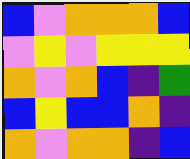[["blue", "violet", "orange", "orange", "orange", "blue"], ["violet", "yellow", "violet", "yellow", "yellow", "yellow"], ["orange", "violet", "orange", "blue", "indigo", "green"], ["blue", "yellow", "blue", "blue", "orange", "indigo"], ["orange", "violet", "orange", "orange", "indigo", "blue"]]